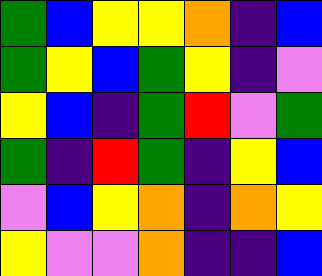[["green", "blue", "yellow", "yellow", "orange", "indigo", "blue"], ["green", "yellow", "blue", "green", "yellow", "indigo", "violet"], ["yellow", "blue", "indigo", "green", "red", "violet", "green"], ["green", "indigo", "red", "green", "indigo", "yellow", "blue"], ["violet", "blue", "yellow", "orange", "indigo", "orange", "yellow"], ["yellow", "violet", "violet", "orange", "indigo", "indigo", "blue"]]